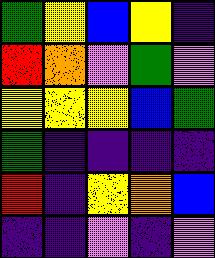[["green", "yellow", "blue", "yellow", "indigo"], ["red", "orange", "violet", "green", "violet"], ["yellow", "yellow", "yellow", "blue", "green"], ["green", "indigo", "indigo", "indigo", "indigo"], ["red", "indigo", "yellow", "orange", "blue"], ["indigo", "indigo", "violet", "indigo", "violet"]]